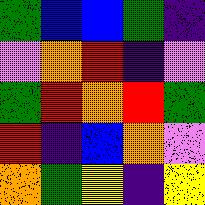[["green", "blue", "blue", "green", "indigo"], ["violet", "orange", "red", "indigo", "violet"], ["green", "red", "orange", "red", "green"], ["red", "indigo", "blue", "orange", "violet"], ["orange", "green", "yellow", "indigo", "yellow"]]